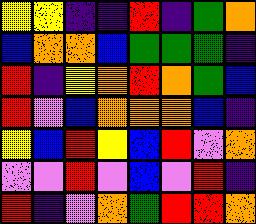[["yellow", "yellow", "indigo", "indigo", "red", "indigo", "green", "orange"], ["blue", "orange", "orange", "blue", "green", "green", "green", "indigo"], ["red", "indigo", "yellow", "orange", "red", "orange", "green", "blue"], ["red", "violet", "blue", "orange", "orange", "orange", "blue", "indigo"], ["yellow", "blue", "red", "yellow", "blue", "red", "violet", "orange"], ["violet", "violet", "red", "violet", "blue", "violet", "red", "indigo"], ["red", "indigo", "violet", "orange", "green", "red", "red", "orange"]]